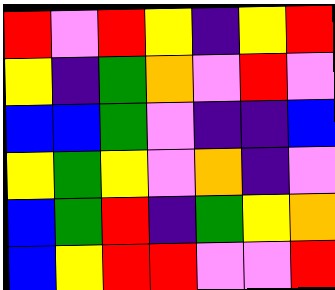[["red", "violet", "red", "yellow", "indigo", "yellow", "red"], ["yellow", "indigo", "green", "orange", "violet", "red", "violet"], ["blue", "blue", "green", "violet", "indigo", "indigo", "blue"], ["yellow", "green", "yellow", "violet", "orange", "indigo", "violet"], ["blue", "green", "red", "indigo", "green", "yellow", "orange"], ["blue", "yellow", "red", "red", "violet", "violet", "red"]]